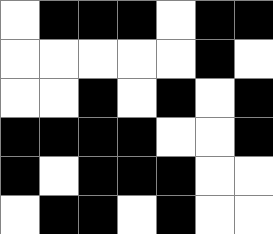[["white", "black", "black", "black", "white", "black", "black"], ["white", "white", "white", "white", "white", "black", "white"], ["white", "white", "black", "white", "black", "white", "black"], ["black", "black", "black", "black", "white", "white", "black"], ["black", "white", "black", "black", "black", "white", "white"], ["white", "black", "black", "white", "black", "white", "white"]]